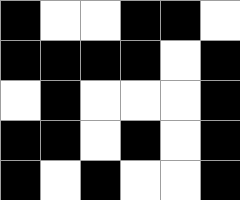[["black", "white", "white", "black", "black", "white"], ["black", "black", "black", "black", "white", "black"], ["white", "black", "white", "white", "white", "black"], ["black", "black", "white", "black", "white", "black"], ["black", "white", "black", "white", "white", "black"]]